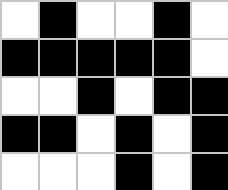[["white", "black", "white", "white", "black", "white"], ["black", "black", "black", "black", "black", "white"], ["white", "white", "black", "white", "black", "black"], ["black", "black", "white", "black", "white", "black"], ["white", "white", "white", "black", "white", "black"]]